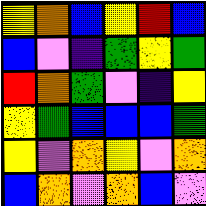[["yellow", "orange", "blue", "yellow", "red", "blue"], ["blue", "violet", "indigo", "green", "yellow", "green"], ["red", "orange", "green", "violet", "indigo", "yellow"], ["yellow", "green", "blue", "blue", "blue", "green"], ["yellow", "violet", "orange", "yellow", "violet", "orange"], ["blue", "orange", "violet", "orange", "blue", "violet"]]